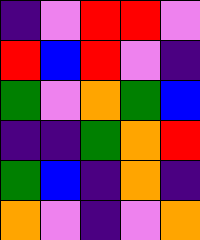[["indigo", "violet", "red", "red", "violet"], ["red", "blue", "red", "violet", "indigo"], ["green", "violet", "orange", "green", "blue"], ["indigo", "indigo", "green", "orange", "red"], ["green", "blue", "indigo", "orange", "indigo"], ["orange", "violet", "indigo", "violet", "orange"]]